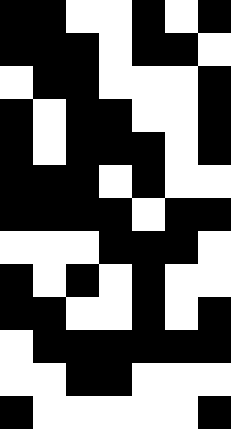[["black", "black", "white", "white", "black", "white", "black"], ["black", "black", "black", "white", "black", "black", "white"], ["white", "black", "black", "white", "white", "white", "black"], ["black", "white", "black", "black", "white", "white", "black"], ["black", "white", "black", "black", "black", "white", "black"], ["black", "black", "black", "white", "black", "white", "white"], ["black", "black", "black", "black", "white", "black", "black"], ["white", "white", "white", "black", "black", "black", "white"], ["black", "white", "black", "white", "black", "white", "white"], ["black", "black", "white", "white", "black", "white", "black"], ["white", "black", "black", "black", "black", "black", "black"], ["white", "white", "black", "black", "white", "white", "white"], ["black", "white", "white", "white", "white", "white", "black"]]